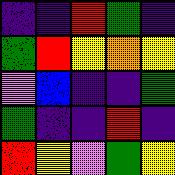[["indigo", "indigo", "red", "green", "indigo"], ["green", "red", "yellow", "orange", "yellow"], ["violet", "blue", "indigo", "indigo", "green"], ["green", "indigo", "indigo", "red", "indigo"], ["red", "yellow", "violet", "green", "yellow"]]